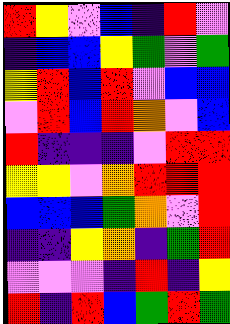[["red", "yellow", "violet", "blue", "indigo", "red", "violet"], ["indigo", "blue", "blue", "yellow", "green", "violet", "green"], ["yellow", "red", "blue", "red", "violet", "blue", "blue"], ["violet", "red", "blue", "red", "orange", "violet", "blue"], ["red", "indigo", "indigo", "indigo", "violet", "red", "red"], ["yellow", "yellow", "violet", "orange", "red", "red", "red"], ["blue", "blue", "blue", "green", "orange", "violet", "red"], ["indigo", "indigo", "yellow", "orange", "indigo", "green", "red"], ["violet", "violet", "violet", "indigo", "red", "indigo", "yellow"], ["red", "indigo", "red", "blue", "green", "red", "green"]]